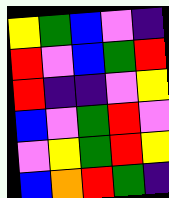[["yellow", "green", "blue", "violet", "indigo"], ["red", "violet", "blue", "green", "red"], ["red", "indigo", "indigo", "violet", "yellow"], ["blue", "violet", "green", "red", "violet"], ["violet", "yellow", "green", "red", "yellow"], ["blue", "orange", "red", "green", "indigo"]]